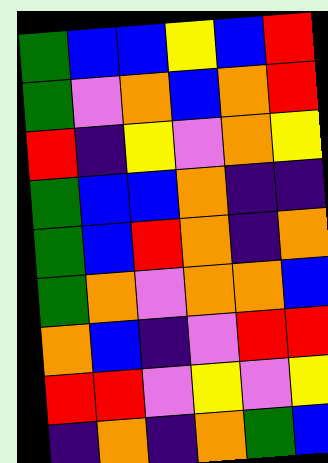[["green", "blue", "blue", "yellow", "blue", "red"], ["green", "violet", "orange", "blue", "orange", "red"], ["red", "indigo", "yellow", "violet", "orange", "yellow"], ["green", "blue", "blue", "orange", "indigo", "indigo"], ["green", "blue", "red", "orange", "indigo", "orange"], ["green", "orange", "violet", "orange", "orange", "blue"], ["orange", "blue", "indigo", "violet", "red", "red"], ["red", "red", "violet", "yellow", "violet", "yellow"], ["indigo", "orange", "indigo", "orange", "green", "blue"]]